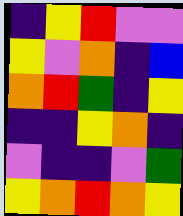[["indigo", "yellow", "red", "violet", "violet"], ["yellow", "violet", "orange", "indigo", "blue"], ["orange", "red", "green", "indigo", "yellow"], ["indigo", "indigo", "yellow", "orange", "indigo"], ["violet", "indigo", "indigo", "violet", "green"], ["yellow", "orange", "red", "orange", "yellow"]]